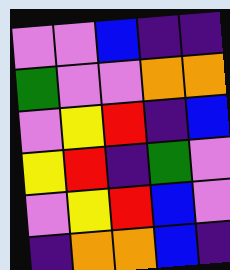[["violet", "violet", "blue", "indigo", "indigo"], ["green", "violet", "violet", "orange", "orange"], ["violet", "yellow", "red", "indigo", "blue"], ["yellow", "red", "indigo", "green", "violet"], ["violet", "yellow", "red", "blue", "violet"], ["indigo", "orange", "orange", "blue", "indigo"]]